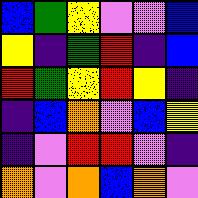[["blue", "green", "yellow", "violet", "violet", "blue"], ["yellow", "indigo", "green", "red", "indigo", "blue"], ["red", "green", "yellow", "red", "yellow", "indigo"], ["indigo", "blue", "orange", "violet", "blue", "yellow"], ["indigo", "violet", "red", "red", "violet", "indigo"], ["orange", "violet", "orange", "blue", "orange", "violet"]]